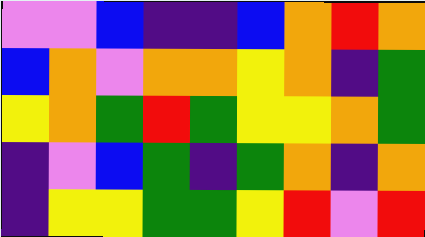[["violet", "violet", "blue", "indigo", "indigo", "blue", "orange", "red", "orange"], ["blue", "orange", "violet", "orange", "orange", "yellow", "orange", "indigo", "green"], ["yellow", "orange", "green", "red", "green", "yellow", "yellow", "orange", "green"], ["indigo", "violet", "blue", "green", "indigo", "green", "orange", "indigo", "orange"], ["indigo", "yellow", "yellow", "green", "green", "yellow", "red", "violet", "red"]]